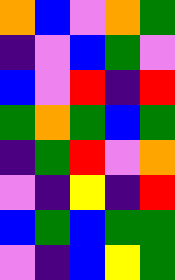[["orange", "blue", "violet", "orange", "green"], ["indigo", "violet", "blue", "green", "violet"], ["blue", "violet", "red", "indigo", "red"], ["green", "orange", "green", "blue", "green"], ["indigo", "green", "red", "violet", "orange"], ["violet", "indigo", "yellow", "indigo", "red"], ["blue", "green", "blue", "green", "green"], ["violet", "indigo", "blue", "yellow", "green"]]